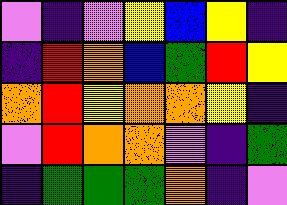[["violet", "indigo", "violet", "yellow", "blue", "yellow", "indigo"], ["indigo", "red", "orange", "blue", "green", "red", "yellow"], ["orange", "red", "yellow", "orange", "orange", "yellow", "indigo"], ["violet", "red", "orange", "orange", "violet", "indigo", "green"], ["indigo", "green", "green", "green", "orange", "indigo", "violet"]]